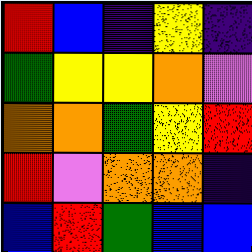[["red", "blue", "indigo", "yellow", "indigo"], ["green", "yellow", "yellow", "orange", "violet"], ["orange", "orange", "green", "yellow", "red"], ["red", "violet", "orange", "orange", "indigo"], ["blue", "red", "green", "blue", "blue"]]